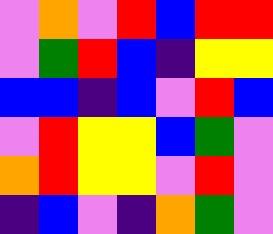[["violet", "orange", "violet", "red", "blue", "red", "red"], ["violet", "green", "red", "blue", "indigo", "yellow", "yellow"], ["blue", "blue", "indigo", "blue", "violet", "red", "blue"], ["violet", "red", "yellow", "yellow", "blue", "green", "violet"], ["orange", "red", "yellow", "yellow", "violet", "red", "violet"], ["indigo", "blue", "violet", "indigo", "orange", "green", "violet"]]